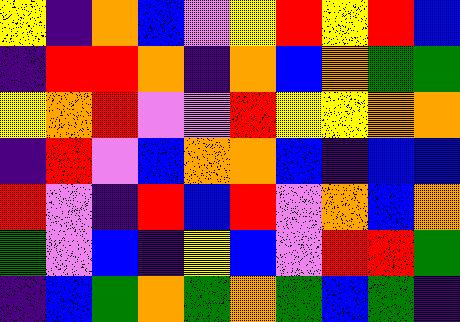[["yellow", "indigo", "orange", "blue", "violet", "yellow", "red", "yellow", "red", "blue"], ["indigo", "red", "red", "orange", "indigo", "orange", "blue", "orange", "green", "green"], ["yellow", "orange", "red", "violet", "violet", "red", "yellow", "yellow", "orange", "orange"], ["indigo", "red", "violet", "blue", "orange", "orange", "blue", "indigo", "blue", "blue"], ["red", "violet", "indigo", "red", "blue", "red", "violet", "orange", "blue", "orange"], ["green", "violet", "blue", "indigo", "yellow", "blue", "violet", "red", "red", "green"], ["indigo", "blue", "green", "orange", "green", "orange", "green", "blue", "green", "indigo"]]